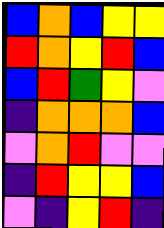[["blue", "orange", "blue", "yellow", "yellow"], ["red", "orange", "yellow", "red", "blue"], ["blue", "red", "green", "yellow", "violet"], ["indigo", "orange", "orange", "orange", "blue"], ["violet", "orange", "red", "violet", "violet"], ["indigo", "red", "yellow", "yellow", "blue"], ["violet", "indigo", "yellow", "red", "indigo"]]